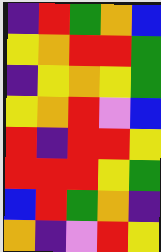[["indigo", "red", "green", "orange", "blue"], ["yellow", "orange", "red", "red", "green"], ["indigo", "yellow", "orange", "yellow", "green"], ["yellow", "orange", "red", "violet", "blue"], ["red", "indigo", "red", "red", "yellow"], ["red", "red", "red", "yellow", "green"], ["blue", "red", "green", "orange", "indigo"], ["orange", "indigo", "violet", "red", "yellow"]]